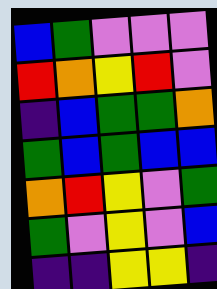[["blue", "green", "violet", "violet", "violet"], ["red", "orange", "yellow", "red", "violet"], ["indigo", "blue", "green", "green", "orange"], ["green", "blue", "green", "blue", "blue"], ["orange", "red", "yellow", "violet", "green"], ["green", "violet", "yellow", "violet", "blue"], ["indigo", "indigo", "yellow", "yellow", "indigo"]]